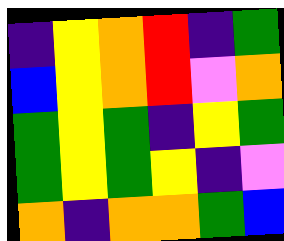[["indigo", "yellow", "orange", "red", "indigo", "green"], ["blue", "yellow", "orange", "red", "violet", "orange"], ["green", "yellow", "green", "indigo", "yellow", "green"], ["green", "yellow", "green", "yellow", "indigo", "violet"], ["orange", "indigo", "orange", "orange", "green", "blue"]]